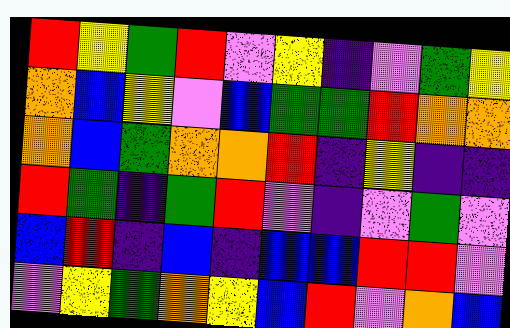[["red", "yellow", "green", "red", "violet", "yellow", "indigo", "violet", "green", "yellow"], ["orange", "blue", "yellow", "violet", "blue", "green", "green", "red", "orange", "orange"], ["orange", "blue", "green", "orange", "orange", "red", "indigo", "yellow", "indigo", "indigo"], ["red", "green", "indigo", "green", "red", "violet", "indigo", "violet", "green", "violet"], ["blue", "red", "indigo", "blue", "indigo", "blue", "blue", "red", "red", "violet"], ["violet", "yellow", "green", "orange", "yellow", "blue", "red", "violet", "orange", "blue"]]